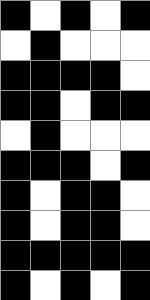[["black", "white", "black", "white", "black"], ["white", "black", "white", "white", "white"], ["black", "black", "black", "black", "white"], ["black", "black", "white", "black", "black"], ["white", "black", "white", "white", "white"], ["black", "black", "black", "white", "black"], ["black", "white", "black", "black", "white"], ["black", "white", "black", "black", "white"], ["black", "black", "black", "black", "black"], ["black", "white", "black", "white", "black"]]